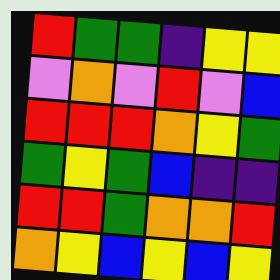[["red", "green", "green", "indigo", "yellow", "yellow"], ["violet", "orange", "violet", "red", "violet", "blue"], ["red", "red", "red", "orange", "yellow", "green"], ["green", "yellow", "green", "blue", "indigo", "indigo"], ["red", "red", "green", "orange", "orange", "red"], ["orange", "yellow", "blue", "yellow", "blue", "yellow"]]